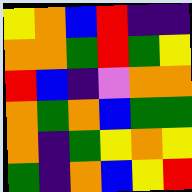[["yellow", "orange", "blue", "red", "indigo", "indigo"], ["orange", "orange", "green", "red", "green", "yellow"], ["red", "blue", "indigo", "violet", "orange", "orange"], ["orange", "green", "orange", "blue", "green", "green"], ["orange", "indigo", "green", "yellow", "orange", "yellow"], ["green", "indigo", "orange", "blue", "yellow", "red"]]